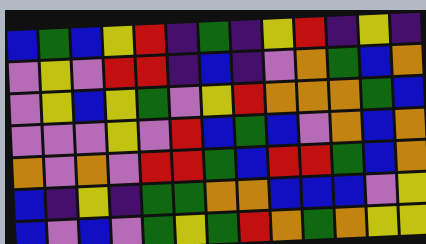[["blue", "green", "blue", "yellow", "red", "indigo", "green", "indigo", "yellow", "red", "indigo", "yellow", "indigo"], ["violet", "yellow", "violet", "red", "red", "indigo", "blue", "indigo", "violet", "orange", "green", "blue", "orange"], ["violet", "yellow", "blue", "yellow", "green", "violet", "yellow", "red", "orange", "orange", "orange", "green", "blue"], ["violet", "violet", "violet", "yellow", "violet", "red", "blue", "green", "blue", "violet", "orange", "blue", "orange"], ["orange", "violet", "orange", "violet", "red", "red", "green", "blue", "red", "red", "green", "blue", "orange"], ["blue", "indigo", "yellow", "indigo", "green", "green", "orange", "orange", "blue", "blue", "blue", "violet", "yellow"], ["blue", "violet", "blue", "violet", "green", "yellow", "green", "red", "orange", "green", "orange", "yellow", "yellow"]]